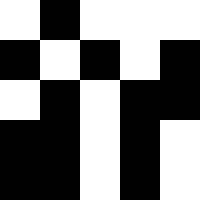[["white", "black", "white", "white", "white"], ["black", "white", "black", "white", "black"], ["white", "black", "white", "black", "black"], ["black", "black", "white", "black", "white"], ["black", "black", "white", "black", "white"]]